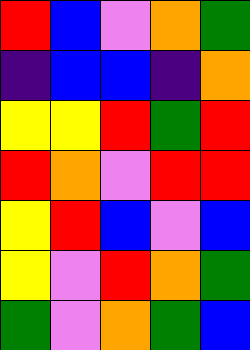[["red", "blue", "violet", "orange", "green"], ["indigo", "blue", "blue", "indigo", "orange"], ["yellow", "yellow", "red", "green", "red"], ["red", "orange", "violet", "red", "red"], ["yellow", "red", "blue", "violet", "blue"], ["yellow", "violet", "red", "orange", "green"], ["green", "violet", "orange", "green", "blue"]]